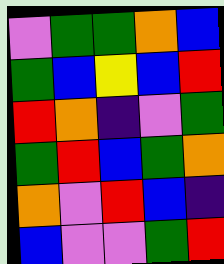[["violet", "green", "green", "orange", "blue"], ["green", "blue", "yellow", "blue", "red"], ["red", "orange", "indigo", "violet", "green"], ["green", "red", "blue", "green", "orange"], ["orange", "violet", "red", "blue", "indigo"], ["blue", "violet", "violet", "green", "red"]]